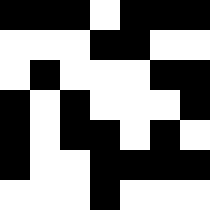[["black", "black", "black", "white", "black", "black", "black"], ["white", "white", "white", "black", "black", "white", "white"], ["white", "black", "white", "white", "white", "black", "black"], ["black", "white", "black", "white", "white", "white", "black"], ["black", "white", "black", "black", "white", "black", "white"], ["black", "white", "white", "black", "black", "black", "black"], ["white", "white", "white", "black", "white", "white", "white"]]